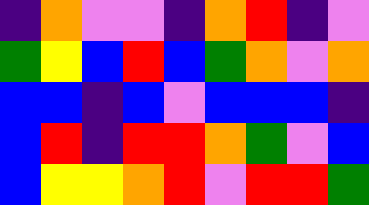[["indigo", "orange", "violet", "violet", "indigo", "orange", "red", "indigo", "violet"], ["green", "yellow", "blue", "red", "blue", "green", "orange", "violet", "orange"], ["blue", "blue", "indigo", "blue", "violet", "blue", "blue", "blue", "indigo"], ["blue", "red", "indigo", "red", "red", "orange", "green", "violet", "blue"], ["blue", "yellow", "yellow", "orange", "red", "violet", "red", "red", "green"]]